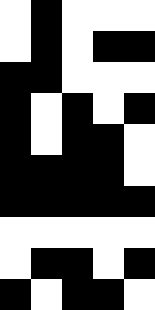[["white", "black", "white", "white", "white"], ["white", "black", "white", "black", "black"], ["black", "black", "white", "white", "white"], ["black", "white", "black", "white", "black"], ["black", "white", "black", "black", "white"], ["black", "black", "black", "black", "white"], ["black", "black", "black", "black", "black"], ["white", "white", "white", "white", "white"], ["white", "black", "black", "white", "black"], ["black", "white", "black", "black", "white"]]